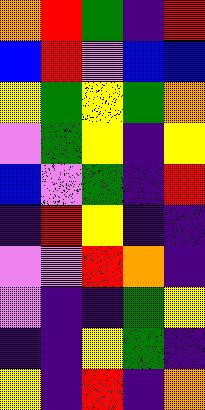[["orange", "red", "green", "indigo", "red"], ["blue", "red", "violet", "blue", "blue"], ["yellow", "green", "yellow", "green", "orange"], ["violet", "green", "yellow", "indigo", "yellow"], ["blue", "violet", "green", "indigo", "red"], ["indigo", "red", "yellow", "indigo", "indigo"], ["violet", "violet", "red", "orange", "indigo"], ["violet", "indigo", "indigo", "green", "yellow"], ["indigo", "indigo", "yellow", "green", "indigo"], ["yellow", "indigo", "red", "indigo", "orange"]]